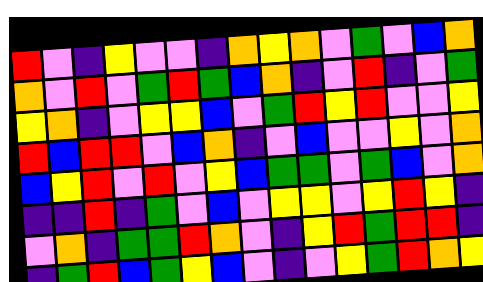[["red", "violet", "indigo", "yellow", "violet", "violet", "indigo", "orange", "yellow", "orange", "violet", "green", "violet", "blue", "orange"], ["orange", "violet", "red", "violet", "green", "red", "green", "blue", "orange", "indigo", "violet", "red", "indigo", "violet", "green"], ["yellow", "orange", "indigo", "violet", "yellow", "yellow", "blue", "violet", "green", "red", "yellow", "red", "violet", "violet", "yellow"], ["red", "blue", "red", "red", "violet", "blue", "orange", "indigo", "violet", "blue", "violet", "violet", "yellow", "violet", "orange"], ["blue", "yellow", "red", "violet", "red", "violet", "yellow", "blue", "green", "green", "violet", "green", "blue", "violet", "orange"], ["indigo", "indigo", "red", "indigo", "green", "violet", "blue", "violet", "yellow", "yellow", "violet", "yellow", "red", "yellow", "indigo"], ["violet", "orange", "indigo", "green", "green", "red", "orange", "violet", "indigo", "yellow", "red", "green", "red", "red", "indigo"], ["indigo", "green", "red", "blue", "green", "yellow", "blue", "violet", "indigo", "violet", "yellow", "green", "red", "orange", "yellow"]]